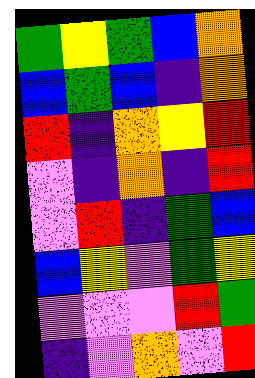[["green", "yellow", "green", "blue", "orange"], ["blue", "green", "blue", "indigo", "orange"], ["red", "indigo", "orange", "yellow", "red"], ["violet", "indigo", "orange", "indigo", "red"], ["violet", "red", "indigo", "green", "blue"], ["blue", "yellow", "violet", "green", "yellow"], ["violet", "violet", "violet", "red", "green"], ["indigo", "violet", "orange", "violet", "red"]]